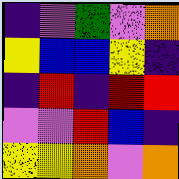[["indigo", "violet", "green", "violet", "orange"], ["yellow", "blue", "blue", "yellow", "indigo"], ["indigo", "red", "indigo", "red", "red"], ["violet", "violet", "red", "blue", "indigo"], ["yellow", "yellow", "orange", "violet", "orange"]]